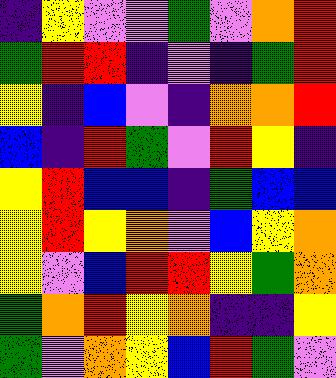[["indigo", "yellow", "violet", "violet", "green", "violet", "orange", "red"], ["green", "red", "red", "indigo", "violet", "indigo", "green", "red"], ["yellow", "indigo", "blue", "violet", "indigo", "orange", "orange", "red"], ["blue", "indigo", "red", "green", "violet", "red", "yellow", "indigo"], ["yellow", "red", "blue", "blue", "indigo", "green", "blue", "blue"], ["yellow", "red", "yellow", "orange", "violet", "blue", "yellow", "orange"], ["yellow", "violet", "blue", "red", "red", "yellow", "green", "orange"], ["green", "orange", "red", "yellow", "orange", "indigo", "indigo", "yellow"], ["green", "violet", "orange", "yellow", "blue", "red", "green", "violet"]]